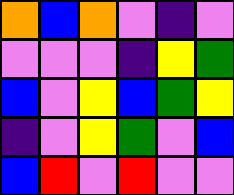[["orange", "blue", "orange", "violet", "indigo", "violet"], ["violet", "violet", "violet", "indigo", "yellow", "green"], ["blue", "violet", "yellow", "blue", "green", "yellow"], ["indigo", "violet", "yellow", "green", "violet", "blue"], ["blue", "red", "violet", "red", "violet", "violet"]]